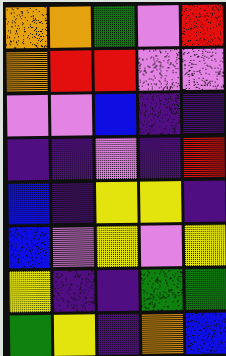[["orange", "orange", "green", "violet", "red"], ["orange", "red", "red", "violet", "violet"], ["violet", "violet", "blue", "indigo", "indigo"], ["indigo", "indigo", "violet", "indigo", "red"], ["blue", "indigo", "yellow", "yellow", "indigo"], ["blue", "violet", "yellow", "violet", "yellow"], ["yellow", "indigo", "indigo", "green", "green"], ["green", "yellow", "indigo", "orange", "blue"]]